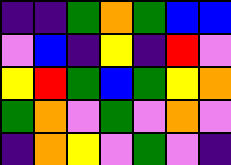[["indigo", "indigo", "green", "orange", "green", "blue", "blue"], ["violet", "blue", "indigo", "yellow", "indigo", "red", "violet"], ["yellow", "red", "green", "blue", "green", "yellow", "orange"], ["green", "orange", "violet", "green", "violet", "orange", "violet"], ["indigo", "orange", "yellow", "violet", "green", "violet", "indigo"]]